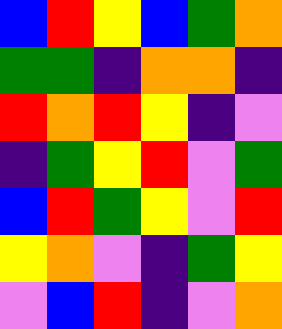[["blue", "red", "yellow", "blue", "green", "orange"], ["green", "green", "indigo", "orange", "orange", "indigo"], ["red", "orange", "red", "yellow", "indigo", "violet"], ["indigo", "green", "yellow", "red", "violet", "green"], ["blue", "red", "green", "yellow", "violet", "red"], ["yellow", "orange", "violet", "indigo", "green", "yellow"], ["violet", "blue", "red", "indigo", "violet", "orange"]]